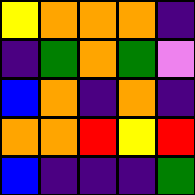[["yellow", "orange", "orange", "orange", "indigo"], ["indigo", "green", "orange", "green", "violet"], ["blue", "orange", "indigo", "orange", "indigo"], ["orange", "orange", "red", "yellow", "red"], ["blue", "indigo", "indigo", "indigo", "green"]]